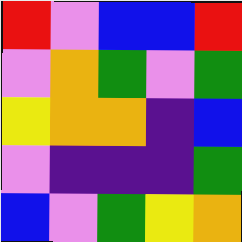[["red", "violet", "blue", "blue", "red"], ["violet", "orange", "green", "violet", "green"], ["yellow", "orange", "orange", "indigo", "blue"], ["violet", "indigo", "indigo", "indigo", "green"], ["blue", "violet", "green", "yellow", "orange"]]